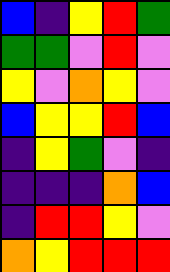[["blue", "indigo", "yellow", "red", "green"], ["green", "green", "violet", "red", "violet"], ["yellow", "violet", "orange", "yellow", "violet"], ["blue", "yellow", "yellow", "red", "blue"], ["indigo", "yellow", "green", "violet", "indigo"], ["indigo", "indigo", "indigo", "orange", "blue"], ["indigo", "red", "red", "yellow", "violet"], ["orange", "yellow", "red", "red", "red"]]